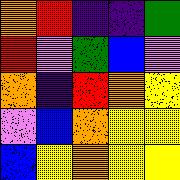[["orange", "red", "indigo", "indigo", "green"], ["red", "violet", "green", "blue", "violet"], ["orange", "indigo", "red", "orange", "yellow"], ["violet", "blue", "orange", "yellow", "yellow"], ["blue", "yellow", "orange", "yellow", "yellow"]]